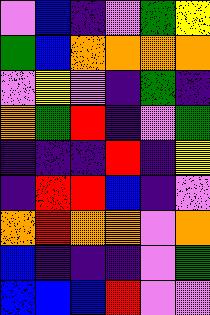[["violet", "blue", "indigo", "violet", "green", "yellow"], ["green", "blue", "orange", "orange", "orange", "orange"], ["violet", "yellow", "violet", "indigo", "green", "indigo"], ["orange", "green", "red", "indigo", "violet", "green"], ["indigo", "indigo", "indigo", "red", "indigo", "yellow"], ["indigo", "red", "red", "blue", "indigo", "violet"], ["orange", "red", "orange", "orange", "violet", "orange"], ["blue", "indigo", "indigo", "indigo", "violet", "green"], ["blue", "blue", "blue", "red", "violet", "violet"]]